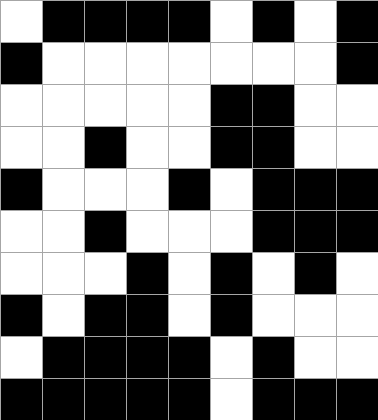[["white", "black", "black", "black", "black", "white", "black", "white", "black"], ["black", "white", "white", "white", "white", "white", "white", "white", "black"], ["white", "white", "white", "white", "white", "black", "black", "white", "white"], ["white", "white", "black", "white", "white", "black", "black", "white", "white"], ["black", "white", "white", "white", "black", "white", "black", "black", "black"], ["white", "white", "black", "white", "white", "white", "black", "black", "black"], ["white", "white", "white", "black", "white", "black", "white", "black", "white"], ["black", "white", "black", "black", "white", "black", "white", "white", "white"], ["white", "black", "black", "black", "black", "white", "black", "white", "white"], ["black", "black", "black", "black", "black", "white", "black", "black", "black"]]